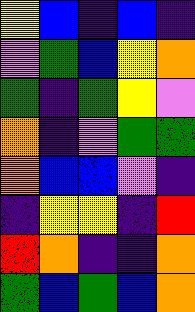[["yellow", "blue", "indigo", "blue", "indigo"], ["violet", "green", "blue", "yellow", "orange"], ["green", "indigo", "green", "yellow", "violet"], ["orange", "indigo", "violet", "green", "green"], ["orange", "blue", "blue", "violet", "indigo"], ["indigo", "yellow", "yellow", "indigo", "red"], ["red", "orange", "indigo", "indigo", "orange"], ["green", "blue", "green", "blue", "orange"]]